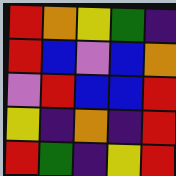[["red", "orange", "yellow", "green", "indigo"], ["red", "blue", "violet", "blue", "orange"], ["violet", "red", "blue", "blue", "red"], ["yellow", "indigo", "orange", "indigo", "red"], ["red", "green", "indigo", "yellow", "red"]]